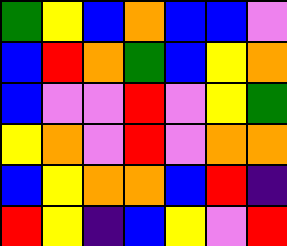[["green", "yellow", "blue", "orange", "blue", "blue", "violet"], ["blue", "red", "orange", "green", "blue", "yellow", "orange"], ["blue", "violet", "violet", "red", "violet", "yellow", "green"], ["yellow", "orange", "violet", "red", "violet", "orange", "orange"], ["blue", "yellow", "orange", "orange", "blue", "red", "indigo"], ["red", "yellow", "indigo", "blue", "yellow", "violet", "red"]]